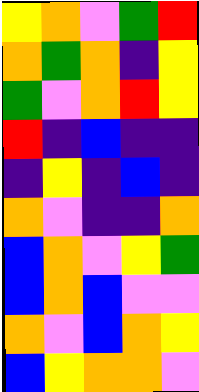[["yellow", "orange", "violet", "green", "red"], ["orange", "green", "orange", "indigo", "yellow"], ["green", "violet", "orange", "red", "yellow"], ["red", "indigo", "blue", "indigo", "indigo"], ["indigo", "yellow", "indigo", "blue", "indigo"], ["orange", "violet", "indigo", "indigo", "orange"], ["blue", "orange", "violet", "yellow", "green"], ["blue", "orange", "blue", "violet", "violet"], ["orange", "violet", "blue", "orange", "yellow"], ["blue", "yellow", "orange", "orange", "violet"]]